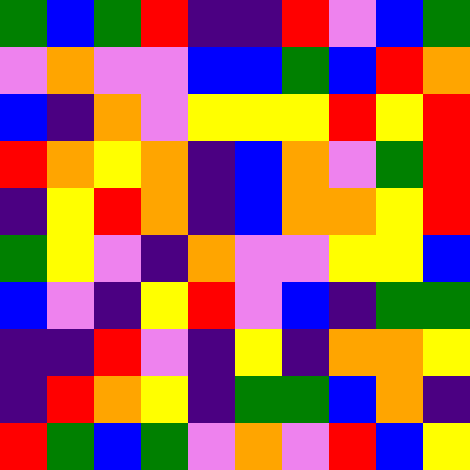[["green", "blue", "green", "red", "indigo", "indigo", "red", "violet", "blue", "green"], ["violet", "orange", "violet", "violet", "blue", "blue", "green", "blue", "red", "orange"], ["blue", "indigo", "orange", "violet", "yellow", "yellow", "yellow", "red", "yellow", "red"], ["red", "orange", "yellow", "orange", "indigo", "blue", "orange", "violet", "green", "red"], ["indigo", "yellow", "red", "orange", "indigo", "blue", "orange", "orange", "yellow", "red"], ["green", "yellow", "violet", "indigo", "orange", "violet", "violet", "yellow", "yellow", "blue"], ["blue", "violet", "indigo", "yellow", "red", "violet", "blue", "indigo", "green", "green"], ["indigo", "indigo", "red", "violet", "indigo", "yellow", "indigo", "orange", "orange", "yellow"], ["indigo", "red", "orange", "yellow", "indigo", "green", "green", "blue", "orange", "indigo"], ["red", "green", "blue", "green", "violet", "orange", "violet", "red", "blue", "yellow"]]